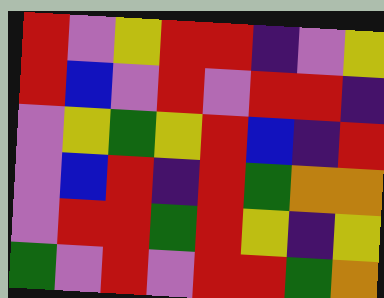[["red", "violet", "yellow", "red", "red", "indigo", "violet", "yellow"], ["red", "blue", "violet", "red", "violet", "red", "red", "indigo"], ["violet", "yellow", "green", "yellow", "red", "blue", "indigo", "red"], ["violet", "blue", "red", "indigo", "red", "green", "orange", "orange"], ["violet", "red", "red", "green", "red", "yellow", "indigo", "yellow"], ["green", "violet", "red", "violet", "red", "red", "green", "orange"]]